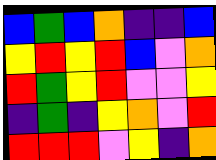[["blue", "green", "blue", "orange", "indigo", "indigo", "blue"], ["yellow", "red", "yellow", "red", "blue", "violet", "orange"], ["red", "green", "yellow", "red", "violet", "violet", "yellow"], ["indigo", "green", "indigo", "yellow", "orange", "violet", "red"], ["red", "red", "red", "violet", "yellow", "indigo", "orange"]]